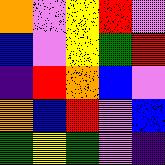[["orange", "violet", "yellow", "red", "violet"], ["blue", "violet", "yellow", "green", "red"], ["indigo", "red", "orange", "blue", "violet"], ["orange", "blue", "red", "violet", "blue"], ["green", "yellow", "green", "violet", "indigo"]]